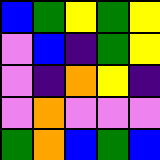[["blue", "green", "yellow", "green", "yellow"], ["violet", "blue", "indigo", "green", "yellow"], ["violet", "indigo", "orange", "yellow", "indigo"], ["violet", "orange", "violet", "violet", "violet"], ["green", "orange", "blue", "green", "blue"]]